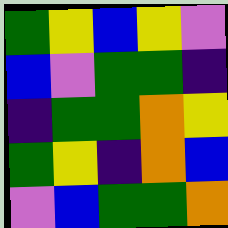[["green", "yellow", "blue", "yellow", "violet"], ["blue", "violet", "green", "green", "indigo"], ["indigo", "green", "green", "orange", "yellow"], ["green", "yellow", "indigo", "orange", "blue"], ["violet", "blue", "green", "green", "orange"]]